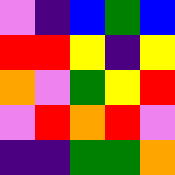[["violet", "indigo", "blue", "green", "blue"], ["red", "red", "yellow", "indigo", "yellow"], ["orange", "violet", "green", "yellow", "red"], ["violet", "red", "orange", "red", "violet"], ["indigo", "indigo", "green", "green", "orange"]]